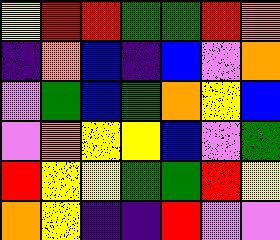[["yellow", "red", "red", "green", "green", "red", "orange"], ["indigo", "orange", "blue", "indigo", "blue", "violet", "orange"], ["violet", "green", "blue", "green", "orange", "yellow", "blue"], ["violet", "orange", "yellow", "yellow", "blue", "violet", "green"], ["red", "yellow", "yellow", "green", "green", "red", "yellow"], ["orange", "yellow", "indigo", "indigo", "red", "violet", "violet"]]